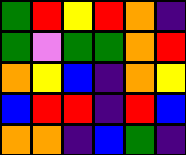[["green", "red", "yellow", "red", "orange", "indigo"], ["green", "violet", "green", "green", "orange", "red"], ["orange", "yellow", "blue", "indigo", "orange", "yellow"], ["blue", "red", "red", "indigo", "red", "blue"], ["orange", "orange", "indigo", "blue", "green", "indigo"]]